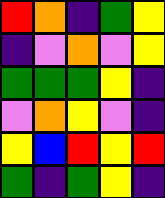[["red", "orange", "indigo", "green", "yellow"], ["indigo", "violet", "orange", "violet", "yellow"], ["green", "green", "green", "yellow", "indigo"], ["violet", "orange", "yellow", "violet", "indigo"], ["yellow", "blue", "red", "yellow", "red"], ["green", "indigo", "green", "yellow", "indigo"]]